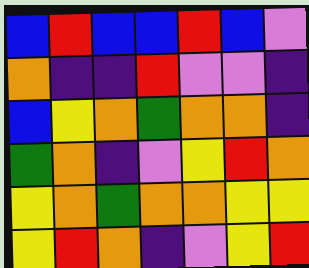[["blue", "red", "blue", "blue", "red", "blue", "violet"], ["orange", "indigo", "indigo", "red", "violet", "violet", "indigo"], ["blue", "yellow", "orange", "green", "orange", "orange", "indigo"], ["green", "orange", "indigo", "violet", "yellow", "red", "orange"], ["yellow", "orange", "green", "orange", "orange", "yellow", "yellow"], ["yellow", "red", "orange", "indigo", "violet", "yellow", "red"]]